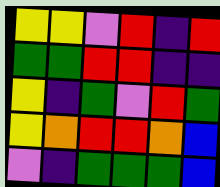[["yellow", "yellow", "violet", "red", "indigo", "red"], ["green", "green", "red", "red", "indigo", "indigo"], ["yellow", "indigo", "green", "violet", "red", "green"], ["yellow", "orange", "red", "red", "orange", "blue"], ["violet", "indigo", "green", "green", "green", "blue"]]